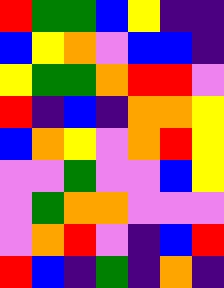[["red", "green", "green", "blue", "yellow", "indigo", "indigo"], ["blue", "yellow", "orange", "violet", "blue", "blue", "indigo"], ["yellow", "green", "green", "orange", "red", "red", "violet"], ["red", "indigo", "blue", "indigo", "orange", "orange", "yellow"], ["blue", "orange", "yellow", "violet", "orange", "red", "yellow"], ["violet", "violet", "green", "violet", "violet", "blue", "yellow"], ["violet", "green", "orange", "orange", "violet", "violet", "violet"], ["violet", "orange", "red", "violet", "indigo", "blue", "red"], ["red", "blue", "indigo", "green", "indigo", "orange", "indigo"]]